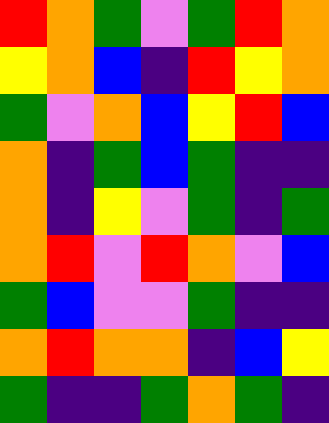[["red", "orange", "green", "violet", "green", "red", "orange"], ["yellow", "orange", "blue", "indigo", "red", "yellow", "orange"], ["green", "violet", "orange", "blue", "yellow", "red", "blue"], ["orange", "indigo", "green", "blue", "green", "indigo", "indigo"], ["orange", "indigo", "yellow", "violet", "green", "indigo", "green"], ["orange", "red", "violet", "red", "orange", "violet", "blue"], ["green", "blue", "violet", "violet", "green", "indigo", "indigo"], ["orange", "red", "orange", "orange", "indigo", "blue", "yellow"], ["green", "indigo", "indigo", "green", "orange", "green", "indigo"]]